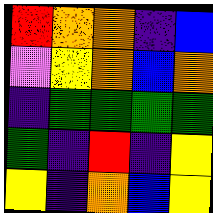[["red", "orange", "orange", "indigo", "blue"], ["violet", "yellow", "orange", "blue", "orange"], ["indigo", "green", "green", "green", "green"], ["green", "indigo", "red", "indigo", "yellow"], ["yellow", "indigo", "orange", "blue", "yellow"]]